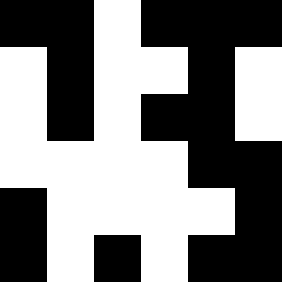[["black", "black", "white", "black", "black", "black"], ["white", "black", "white", "white", "black", "white"], ["white", "black", "white", "black", "black", "white"], ["white", "white", "white", "white", "black", "black"], ["black", "white", "white", "white", "white", "black"], ["black", "white", "black", "white", "black", "black"]]